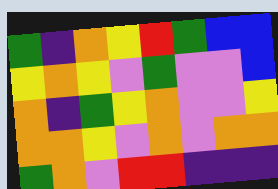[["green", "indigo", "orange", "yellow", "red", "green", "blue", "blue"], ["yellow", "orange", "yellow", "violet", "green", "violet", "violet", "blue"], ["orange", "indigo", "green", "yellow", "orange", "violet", "violet", "yellow"], ["orange", "orange", "yellow", "violet", "orange", "violet", "orange", "orange"], ["green", "orange", "violet", "red", "red", "indigo", "indigo", "indigo"]]